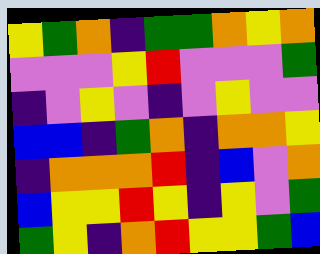[["yellow", "green", "orange", "indigo", "green", "green", "orange", "yellow", "orange"], ["violet", "violet", "violet", "yellow", "red", "violet", "violet", "violet", "green"], ["indigo", "violet", "yellow", "violet", "indigo", "violet", "yellow", "violet", "violet"], ["blue", "blue", "indigo", "green", "orange", "indigo", "orange", "orange", "yellow"], ["indigo", "orange", "orange", "orange", "red", "indigo", "blue", "violet", "orange"], ["blue", "yellow", "yellow", "red", "yellow", "indigo", "yellow", "violet", "green"], ["green", "yellow", "indigo", "orange", "red", "yellow", "yellow", "green", "blue"]]